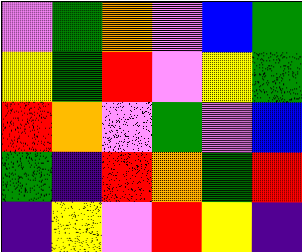[["violet", "green", "orange", "violet", "blue", "green"], ["yellow", "green", "red", "violet", "yellow", "green"], ["red", "orange", "violet", "green", "violet", "blue"], ["green", "indigo", "red", "orange", "green", "red"], ["indigo", "yellow", "violet", "red", "yellow", "indigo"]]